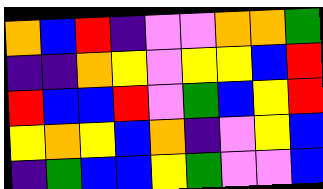[["orange", "blue", "red", "indigo", "violet", "violet", "orange", "orange", "green"], ["indigo", "indigo", "orange", "yellow", "violet", "yellow", "yellow", "blue", "red"], ["red", "blue", "blue", "red", "violet", "green", "blue", "yellow", "red"], ["yellow", "orange", "yellow", "blue", "orange", "indigo", "violet", "yellow", "blue"], ["indigo", "green", "blue", "blue", "yellow", "green", "violet", "violet", "blue"]]